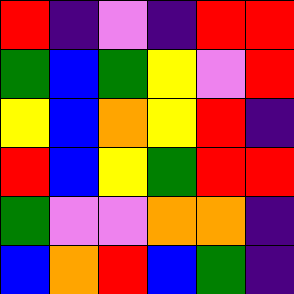[["red", "indigo", "violet", "indigo", "red", "red"], ["green", "blue", "green", "yellow", "violet", "red"], ["yellow", "blue", "orange", "yellow", "red", "indigo"], ["red", "blue", "yellow", "green", "red", "red"], ["green", "violet", "violet", "orange", "orange", "indigo"], ["blue", "orange", "red", "blue", "green", "indigo"]]